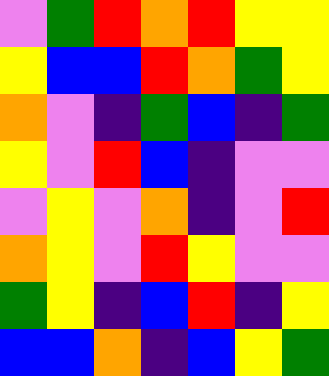[["violet", "green", "red", "orange", "red", "yellow", "yellow"], ["yellow", "blue", "blue", "red", "orange", "green", "yellow"], ["orange", "violet", "indigo", "green", "blue", "indigo", "green"], ["yellow", "violet", "red", "blue", "indigo", "violet", "violet"], ["violet", "yellow", "violet", "orange", "indigo", "violet", "red"], ["orange", "yellow", "violet", "red", "yellow", "violet", "violet"], ["green", "yellow", "indigo", "blue", "red", "indigo", "yellow"], ["blue", "blue", "orange", "indigo", "blue", "yellow", "green"]]